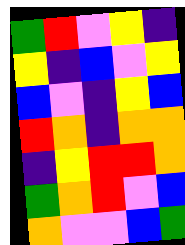[["green", "red", "violet", "yellow", "indigo"], ["yellow", "indigo", "blue", "violet", "yellow"], ["blue", "violet", "indigo", "yellow", "blue"], ["red", "orange", "indigo", "orange", "orange"], ["indigo", "yellow", "red", "red", "orange"], ["green", "orange", "red", "violet", "blue"], ["orange", "violet", "violet", "blue", "green"]]